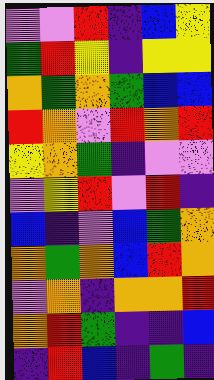[["violet", "violet", "red", "indigo", "blue", "yellow"], ["green", "red", "yellow", "indigo", "yellow", "yellow"], ["orange", "green", "orange", "green", "blue", "blue"], ["red", "orange", "violet", "red", "orange", "red"], ["yellow", "orange", "green", "indigo", "violet", "violet"], ["violet", "yellow", "red", "violet", "red", "indigo"], ["blue", "indigo", "violet", "blue", "green", "orange"], ["orange", "green", "orange", "blue", "red", "orange"], ["violet", "orange", "indigo", "orange", "orange", "red"], ["orange", "red", "green", "indigo", "indigo", "blue"], ["indigo", "red", "blue", "indigo", "green", "indigo"]]